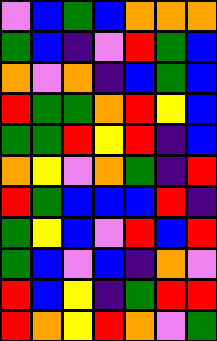[["violet", "blue", "green", "blue", "orange", "orange", "orange"], ["green", "blue", "indigo", "violet", "red", "green", "blue"], ["orange", "violet", "orange", "indigo", "blue", "green", "blue"], ["red", "green", "green", "orange", "red", "yellow", "blue"], ["green", "green", "red", "yellow", "red", "indigo", "blue"], ["orange", "yellow", "violet", "orange", "green", "indigo", "red"], ["red", "green", "blue", "blue", "blue", "red", "indigo"], ["green", "yellow", "blue", "violet", "red", "blue", "red"], ["green", "blue", "violet", "blue", "indigo", "orange", "violet"], ["red", "blue", "yellow", "indigo", "green", "red", "red"], ["red", "orange", "yellow", "red", "orange", "violet", "green"]]